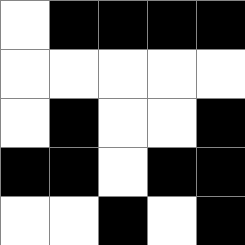[["white", "black", "black", "black", "black"], ["white", "white", "white", "white", "white"], ["white", "black", "white", "white", "black"], ["black", "black", "white", "black", "black"], ["white", "white", "black", "white", "black"]]